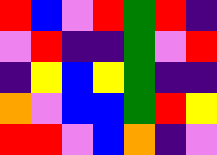[["red", "blue", "violet", "red", "green", "red", "indigo"], ["violet", "red", "indigo", "indigo", "green", "violet", "red"], ["indigo", "yellow", "blue", "yellow", "green", "indigo", "indigo"], ["orange", "violet", "blue", "blue", "green", "red", "yellow"], ["red", "red", "violet", "blue", "orange", "indigo", "violet"]]